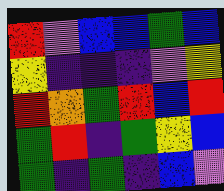[["red", "violet", "blue", "blue", "green", "blue"], ["yellow", "indigo", "indigo", "indigo", "violet", "yellow"], ["red", "orange", "green", "red", "blue", "red"], ["green", "red", "indigo", "green", "yellow", "blue"], ["green", "indigo", "green", "indigo", "blue", "violet"]]